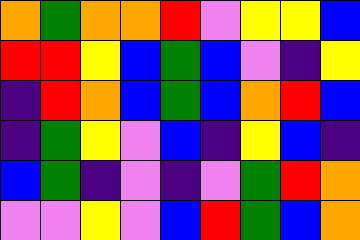[["orange", "green", "orange", "orange", "red", "violet", "yellow", "yellow", "blue"], ["red", "red", "yellow", "blue", "green", "blue", "violet", "indigo", "yellow"], ["indigo", "red", "orange", "blue", "green", "blue", "orange", "red", "blue"], ["indigo", "green", "yellow", "violet", "blue", "indigo", "yellow", "blue", "indigo"], ["blue", "green", "indigo", "violet", "indigo", "violet", "green", "red", "orange"], ["violet", "violet", "yellow", "violet", "blue", "red", "green", "blue", "orange"]]